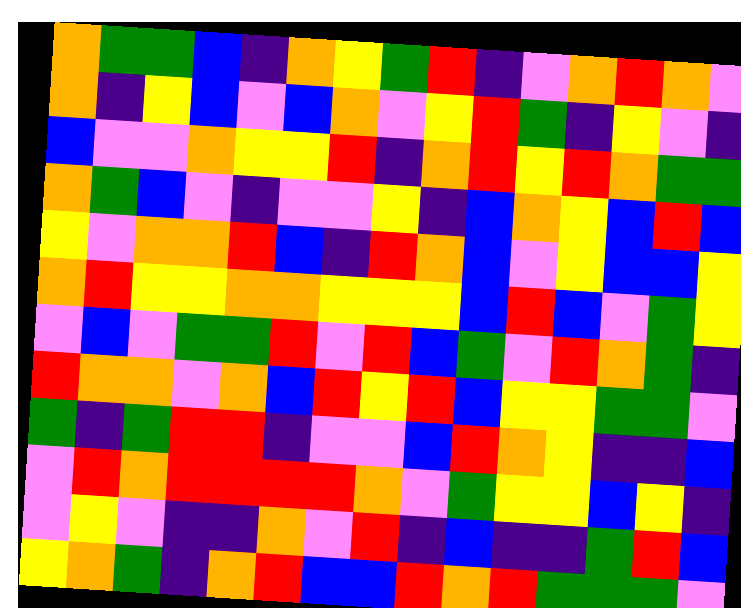[["orange", "green", "green", "blue", "indigo", "orange", "yellow", "green", "red", "indigo", "violet", "orange", "red", "orange", "violet"], ["orange", "indigo", "yellow", "blue", "violet", "blue", "orange", "violet", "yellow", "red", "green", "indigo", "yellow", "violet", "indigo"], ["blue", "violet", "violet", "orange", "yellow", "yellow", "red", "indigo", "orange", "red", "yellow", "red", "orange", "green", "green"], ["orange", "green", "blue", "violet", "indigo", "violet", "violet", "yellow", "indigo", "blue", "orange", "yellow", "blue", "red", "blue"], ["yellow", "violet", "orange", "orange", "red", "blue", "indigo", "red", "orange", "blue", "violet", "yellow", "blue", "blue", "yellow"], ["orange", "red", "yellow", "yellow", "orange", "orange", "yellow", "yellow", "yellow", "blue", "red", "blue", "violet", "green", "yellow"], ["violet", "blue", "violet", "green", "green", "red", "violet", "red", "blue", "green", "violet", "red", "orange", "green", "indigo"], ["red", "orange", "orange", "violet", "orange", "blue", "red", "yellow", "red", "blue", "yellow", "yellow", "green", "green", "violet"], ["green", "indigo", "green", "red", "red", "indigo", "violet", "violet", "blue", "red", "orange", "yellow", "indigo", "indigo", "blue"], ["violet", "red", "orange", "red", "red", "red", "red", "orange", "violet", "green", "yellow", "yellow", "blue", "yellow", "indigo"], ["violet", "yellow", "violet", "indigo", "indigo", "orange", "violet", "red", "indigo", "blue", "indigo", "indigo", "green", "red", "blue"], ["yellow", "orange", "green", "indigo", "orange", "red", "blue", "blue", "red", "orange", "red", "green", "green", "green", "violet"]]